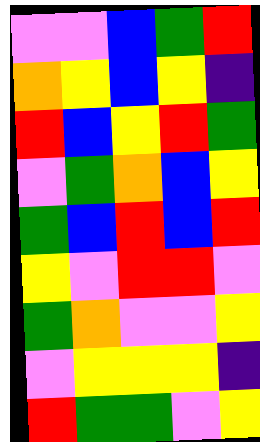[["violet", "violet", "blue", "green", "red"], ["orange", "yellow", "blue", "yellow", "indigo"], ["red", "blue", "yellow", "red", "green"], ["violet", "green", "orange", "blue", "yellow"], ["green", "blue", "red", "blue", "red"], ["yellow", "violet", "red", "red", "violet"], ["green", "orange", "violet", "violet", "yellow"], ["violet", "yellow", "yellow", "yellow", "indigo"], ["red", "green", "green", "violet", "yellow"]]